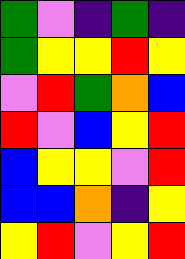[["green", "violet", "indigo", "green", "indigo"], ["green", "yellow", "yellow", "red", "yellow"], ["violet", "red", "green", "orange", "blue"], ["red", "violet", "blue", "yellow", "red"], ["blue", "yellow", "yellow", "violet", "red"], ["blue", "blue", "orange", "indigo", "yellow"], ["yellow", "red", "violet", "yellow", "red"]]